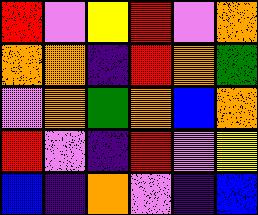[["red", "violet", "yellow", "red", "violet", "orange"], ["orange", "orange", "indigo", "red", "orange", "green"], ["violet", "orange", "green", "orange", "blue", "orange"], ["red", "violet", "indigo", "red", "violet", "yellow"], ["blue", "indigo", "orange", "violet", "indigo", "blue"]]